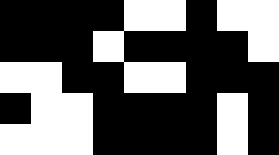[["black", "black", "black", "black", "white", "white", "black", "white", "white"], ["black", "black", "black", "white", "black", "black", "black", "black", "white"], ["white", "white", "black", "black", "white", "white", "black", "black", "black"], ["black", "white", "white", "black", "black", "black", "black", "white", "black"], ["white", "white", "white", "black", "black", "black", "black", "white", "black"]]